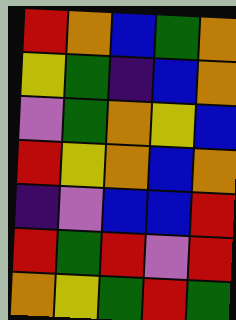[["red", "orange", "blue", "green", "orange"], ["yellow", "green", "indigo", "blue", "orange"], ["violet", "green", "orange", "yellow", "blue"], ["red", "yellow", "orange", "blue", "orange"], ["indigo", "violet", "blue", "blue", "red"], ["red", "green", "red", "violet", "red"], ["orange", "yellow", "green", "red", "green"]]